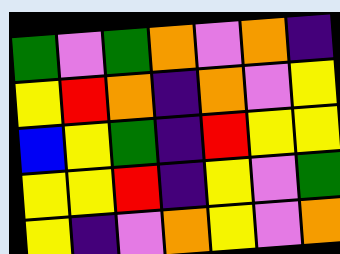[["green", "violet", "green", "orange", "violet", "orange", "indigo"], ["yellow", "red", "orange", "indigo", "orange", "violet", "yellow"], ["blue", "yellow", "green", "indigo", "red", "yellow", "yellow"], ["yellow", "yellow", "red", "indigo", "yellow", "violet", "green"], ["yellow", "indigo", "violet", "orange", "yellow", "violet", "orange"]]